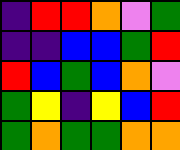[["indigo", "red", "red", "orange", "violet", "green"], ["indigo", "indigo", "blue", "blue", "green", "red"], ["red", "blue", "green", "blue", "orange", "violet"], ["green", "yellow", "indigo", "yellow", "blue", "red"], ["green", "orange", "green", "green", "orange", "orange"]]